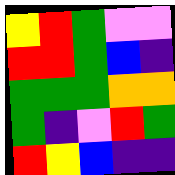[["yellow", "red", "green", "violet", "violet"], ["red", "red", "green", "blue", "indigo"], ["green", "green", "green", "orange", "orange"], ["green", "indigo", "violet", "red", "green"], ["red", "yellow", "blue", "indigo", "indigo"]]